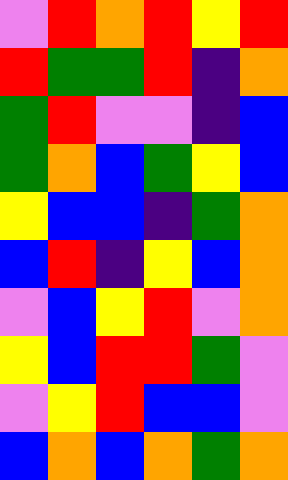[["violet", "red", "orange", "red", "yellow", "red"], ["red", "green", "green", "red", "indigo", "orange"], ["green", "red", "violet", "violet", "indigo", "blue"], ["green", "orange", "blue", "green", "yellow", "blue"], ["yellow", "blue", "blue", "indigo", "green", "orange"], ["blue", "red", "indigo", "yellow", "blue", "orange"], ["violet", "blue", "yellow", "red", "violet", "orange"], ["yellow", "blue", "red", "red", "green", "violet"], ["violet", "yellow", "red", "blue", "blue", "violet"], ["blue", "orange", "blue", "orange", "green", "orange"]]